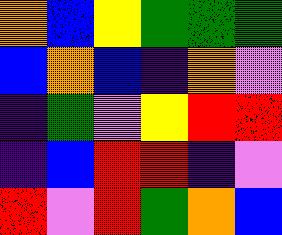[["orange", "blue", "yellow", "green", "green", "green"], ["blue", "orange", "blue", "indigo", "orange", "violet"], ["indigo", "green", "violet", "yellow", "red", "red"], ["indigo", "blue", "red", "red", "indigo", "violet"], ["red", "violet", "red", "green", "orange", "blue"]]